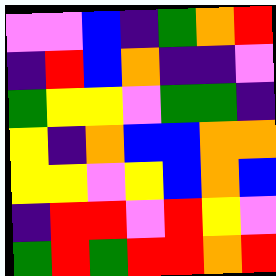[["violet", "violet", "blue", "indigo", "green", "orange", "red"], ["indigo", "red", "blue", "orange", "indigo", "indigo", "violet"], ["green", "yellow", "yellow", "violet", "green", "green", "indigo"], ["yellow", "indigo", "orange", "blue", "blue", "orange", "orange"], ["yellow", "yellow", "violet", "yellow", "blue", "orange", "blue"], ["indigo", "red", "red", "violet", "red", "yellow", "violet"], ["green", "red", "green", "red", "red", "orange", "red"]]